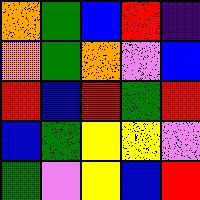[["orange", "green", "blue", "red", "indigo"], ["orange", "green", "orange", "violet", "blue"], ["red", "blue", "red", "green", "red"], ["blue", "green", "yellow", "yellow", "violet"], ["green", "violet", "yellow", "blue", "red"]]